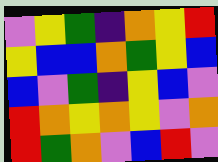[["violet", "yellow", "green", "indigo", "orange", "yellow", "red"], ["yellow", "blue", "blue", "orange", "green", "yellow", "blue"], ["blue", "violet", "green", "indigo", "yellow", "blue", "violet"], ["red", "orange", "yellow", "orange", "yellow", "violet", "orange"], ["red", "green", "orange", "violet", "blue", "red", "violet"]]